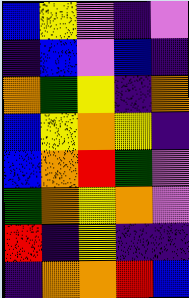[["blue", "yellow", "violet", "indigo", "violet"], ["indigo", "blue", "violet", "blue", "indigo"], ["orange", "green", "yellow", "indigo", "orange"], ["blue", "yellow", "orange", "yellow", "indigo"], ["blue", "orange", "red", "green", "violet"], ["green", "orange", "yellow", "orange", "violet"], ["red", "indigo", "yellow", "indigo", "indigo"], ["indigo", "orange", "orange", "red", "blue"]]